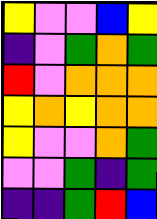[["yellow", "violet", "violet", "blue", "yellow"], ["indigo", "violet", "green", "orange", "green"], ["red", "violet", "orange", "orange", "orange"], ["yellow", "orange", "yellow", "orange", "orange"], ["yellow", "violet", "violet", "orange", "green"], ["violet", "violet", "green", "indigo", "green"], ["indigo", "indigo", "green", "red", "blue"]]